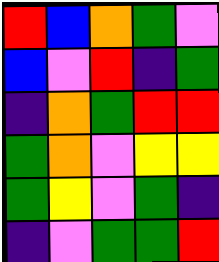[["red", "blue", "orange", "green", "violet"], ["blue", "violet", "red", "indigo", "green"], ["indigo", "orange", "green", "red", "red"], ["green", "orange", "violet", "yellow", "yellow"], ["green", "yellow", "violet", "green", "indigo"], ["indigo", "violet", "green", "green", "red"]]